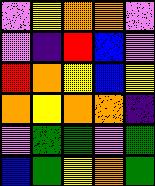[["violet", "yellow", "orange", "orange", "violet"], ["violet", "indigo", "red", "blue", "violet"], ["red", "orange", "yellow", "blue", "yellow"], ["orange", "yellow", "orange", "orange", "indigo"], ["violet", "green", "green", "violet", "green"], ["blue", "green", "yellow", "orange", "green"]]